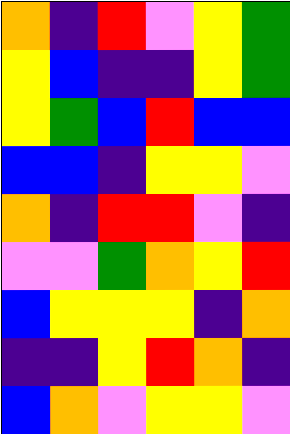[["orange", "indigo", "red", "violet", "yellow", "green"], ["yellow", "blue", "indigo", "indigo", "yellow", "green"], ["yellow", "green", "blue", "red", "blue", "blue"], ["blue", "blue", "indigo", "yellow", "yellow", "violet"], ["orange", "indigo", "red", "red", "violet", "indigo"], ["violet", "violet", "green", "orange", "yellow", "red"], ["blue", "yellow", "yellow", "yellow", "indigo", "orange"], ["indigo", "indigo", "yellow", "red", "orange", "indigo"], ["blue", "orange", "violet", "yellow", "yellow", "violet"]]